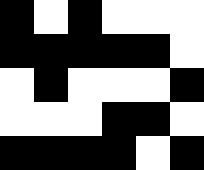[["black", "white", "black", "white", "white", "white"], ["black", "black", "black", "black", "black", "white"], ["white", "black", "white", "white", "white", "black"], ["white", "white", "white", "black", "black", "white"], ["black", "black", "black", "black", "white", "black"]]